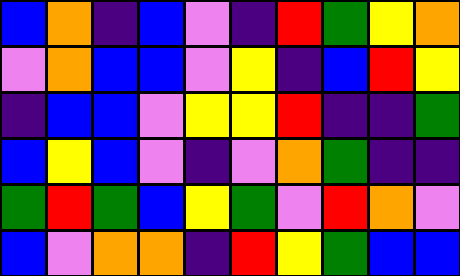[["blue", "orange", "indigo", "blue", "violet", "indigo", "red", "green", "yellow", "orange"], ["violet", "orange", "blue", "blue", "violet", "yellow", "indigo", "blue", "red", "yellow"], ["indigo", "blue", "blue", "violet", "yellow", "yellow", "red", "indigo", "indigo", "green"], ["blue", "yellow", "blue", "violet", "indigo", "violet", "orange", "green", "indigo", "indigo"], ["green", "red", "green", "blue", "yellow", "green", "violet", "red", "orange", "violet"], ["blue", "violet", "orange", "orange", "indigo", "red", "yellow", "green", "blue", "blue"]]